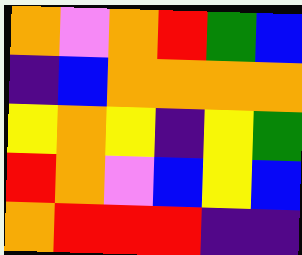[["orange", "violet", "orange", "red", "green", "blue"], ["indigo", "blue", "orange", "orange", "orange", "orange"], ["yellow", "orange", "yellow", "indigo", "yellow", "green"], ["red", "orange", "violet", "blue", "yellow", "blue"], ["orange", "red", "red", "red", "indigo", "indigo"]]